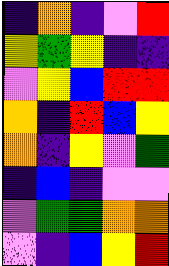[["indigo", "orange", "indigo", "violet", "red"], ["yellow", "green", "yellow", "indigo", "indigo"], ["violet", "yellow", "blue", "red", "red"], ["orange", "indigo", "red", "blue", "yellow"], ["orange", "indigo", "yellow", "violet", "green"], ["indigo", "blue", "indigo", "violet", "violet"], ["violet", "green", "green", "orange", "orange"], ["violet", "indigo", "blue", "yellow", "red"]]